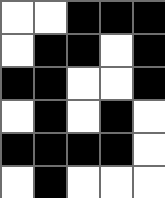[["white", "white", "black", "black", "black"], ["white", "black", "black", "white", "black"], ["black", "black", "white", "white", "black"], ["white", "black", "white", "black", "white"], ["black", "black", "black", "black", "white"], ["white", "black", "white", "white", "white"]]